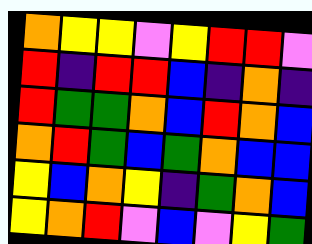[["orange", "yellow", "yellow", "violet", "yellow", "red", "red", "violet"], ["red", "indigo", "red", "red", "blue", "indigo", "orange", "indigo"], ["red", "green", "green", "orange", "blue", "red", "orange", "blue"], ["orange", "red", "green", "blue", "green", "orange", "blue", "blue"], ["yellow", "blue", "orange", "yellow", "indigo", "green", "orange", "blue"], ["yellow", "orange", "red", "violet", "blue", "violet", "yellow", "green"]]